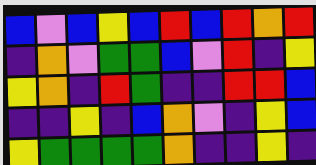[["blue", "violet", "blue", "yellow", "blue", "red", "blue", "red", "orange", "red"], ["indigo", "orange", "violet", "green", "green", "blue", "violet", "red", "indigo", "yellow"], ["yellow", "orange", "indigo", "red", "green", "indigo", "indigo", "red", "red", "blue"], ["indigo", "indigo", "yellow", "indigo", "blue", "orange", "violet", "indigo", "yellow", "blue"], ["yellow", "green", "green", "green", "green", "orange", "indigo", "indigo", "yellow", "indigo"]]